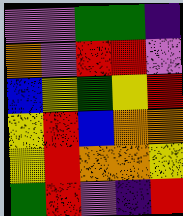[["violet", "violet", "green", "green", "indigo"], ["orange", "violet", "red", "red", "violet"], ["blue", "yellow", "green", "yellow", "red"], ["yellow", "red", "blue", "orange", "orange"], ["yellow", "red", "orange", "orange", "yellow"], ["green", "red", "violet", "indigo", "red"]]